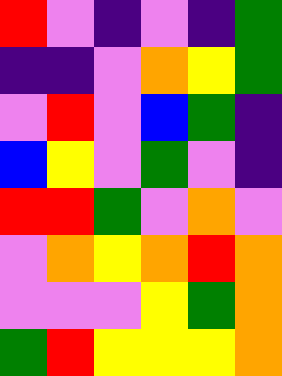[["red", "violet", "indigo", "violet", "indigo", "green"], ["indigo", "indigo", "violet", "orange", "yellow", "green"], ["violet", "red", "violet", "blue", "green", "indigo"], ["blue", "yellow", "violet", "green", "violet", "indigo"], ["red", "red", "green", "violet", "orange", "violet"], ["violet", "orange", "yellow", "orange", "red", "orange"], ["violet", "violet", "violet", "yellow", "green", "orange"], ["green", "red", "yellow", "yellow", "yellow", "orange"]]